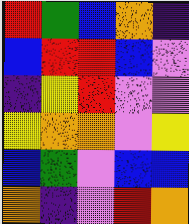[["red", "green", "blue", "orange", "indigo"], ["blue", "red", "red", "blue", "violet"], ["indigo", "yellow", "red", "violet", "violet"], ["yellow", "orange", "orange", "violet", "yellow"], ["blue", "green", "violet", "blue", "blue"], ["orange", "indigo", "violet", "red", "orange"]]